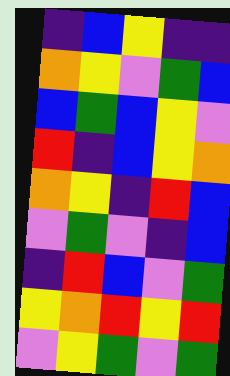[["indigo", "blue", "yellow", "indigo", "indigo"], ["orange", "yellow", "violet", "green", "blue"], ["blue", "green", "blue", "yellow", "violet"], ["red", "indigo", "blue", "yellow", "orange"], ["orange", "yellow", "indigo", "red", "blue"], ["violet", "green", "violet", "indigo", "blue"], ["indigo", "red", "blue", "violet", "green"], ["yellow", "orange", "red", "yellow", "red"], ["violet", "yellow", "green", "violet", "green"]]